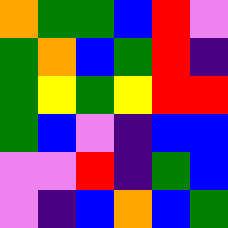[["orange", "green", "green", "blue", "red", "violet"], ["green", "orange", "blue", "green", "red", "indigo"], ["green", "yellow", "green", "yellow", "red", "red"], ["green", "blue", "violet", "indigo", "blue", "blue"], ["violet", "violet", "red", "indigo", "green", "blue"], ["violet", "indigo", "blue", "orange", "blue", "green"]]